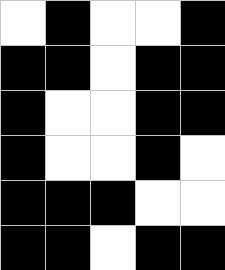[["white", "black", "white", "white", "black"], ["black", "black", "white", "black", "black"], ["black", "white", "white", "black", "black"], ["black", "white", "white", "black", "white"], ["black", "black", "black", "white", "white"], ["black", "black", "white", "black", "black"]]